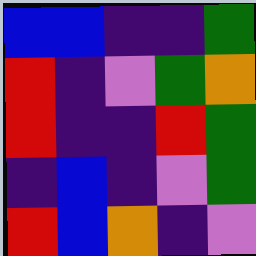[["blue", "blue", "indigo", "indigo", "green"], ["red", "indigo", "violet", "green", "orange"], ["red", "indigo", "indigo", "red", "green"], ["indigo", "blue", "indigo", "violet", "green"], ["red", "blue", "orange", "indigo", "violet"]]